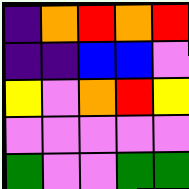[["indigo", "orange", "red", "orange", "red"], ["indigo", "indigo", "blue", "blue", "violet"], ["yellow", "violet", "orange", "red", "yellow"], ["violet", "violet", "violet", "violet", "violet"], ["green", "violet", "violet", "green", "green"]]